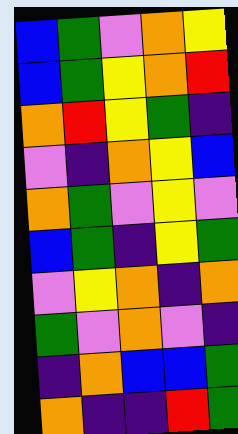[["blue", "green", "violet", "orange", "yellow"], ["blue", "green", "yellow", "orange", "red"], ["orange", "red", "yellow", "green", "indigo"], ["violet", "indigo", "orange", "yellow", "blue"], ["orange", "green", "violet", "yellow", "violet"], ["blue", "green", "indigo", "yellow", "green"], ["violet", "yellow", "orange", "indigo", "orange"], ["green", "violet", "orange", "violet", "indigo"], ["indigo", "orange", "blue", "blue", "green"], ["orange", "indigo", "indigo", "red", "green"]]